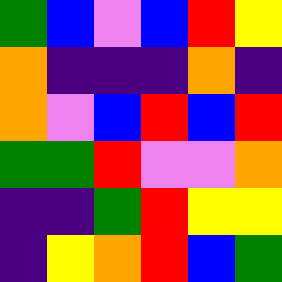[["green", "blue", "violet", "blue", "red", "yellow"], ["orange", "indigo", "indigo", "indigo", "orange", "indigo"], ["orange", "violet", "blue", "red", "blue", "red"], ["green", "green", "red", "violet", "violet", "orange"], ["indigo", "indigo", "green", "red", "yellow", "yellow"], ["indigo", "yellow", "orange", "red", "blue", "green"]]